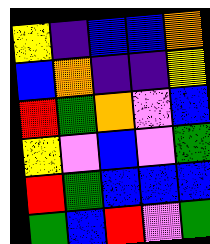[["yellow", "indigo", "blue", "blue", "orange"], ["blue", "orange", "indigo", "indigo", "yellow"], ["red", "green", "orange", "violet", "blue"], ["yellow", "violet", "blue", "violet", "green"], ["red", "green", "blue", "blue", "blue"], ["green", "blue", "red", "violet", "green"]]